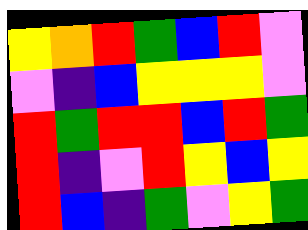[["yellow", "orange", "red", "green", "blue", "red", "violet"], ["violet", "indigo", "blue", "yellow", "yellow", "yellow", "violet"], ["red", "green", "red", "red", "blue", "red", "green"], ["red", "indigo", "violet", "red", "yellow", "blue", "yellow"], ["red", "blue", "indigo", "green", "violet", "yellow", "green"]]